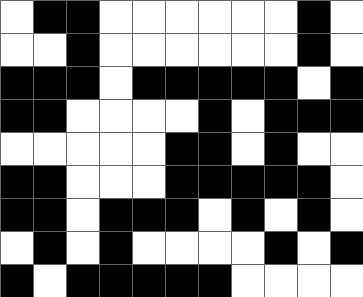[["white", "black", "black", "white", "white", "white", "white", "white", "white", "black", "white"], ["white", "white", "black", "white", "white", "white", "white", "white", "white", "black", "white"], ["black", "black", "black", "white", "black", "black", "black", "black", "black", "white", "black"], ["black", "black", "white", "white", "white", "white", "black", "white", "black", "black", "black"], ["white", "white", "white", "white", "white", "black", "black", "white", "black", "white", "white"], ["black", "black", "white", "white", "white", "black", "black", "black", "black", "black", "white"], ["black", "black", "white", "black", "black", "black", "white", "black", "white", "black", "white"], ["white", "black", "white", "black", "white", "white", "white", "white", "black", "white", "black"], ["black", "white", "black", "black", "black", "black", "black", "white", "white", "white", "white"]]